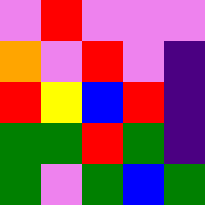[["violet", "red", "violet", "violet", "violet"], ["orange", "violet", "red", "violet", "indigo"], ["red", "yellow", "blue", "red", "indigo"], ["green", "green", "red", "green", "indigo"], ["green", "violet", "green", "blue", "green"]]